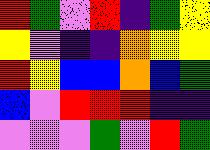[["red", "green", "violet", "red", "indigo", "green", "yellow"], ["yellow", "violet", "indigo", "indigo", "orange", "yellow", "yellow"], ["red", "yellow", "blue", "blue", "orange", "blue", "green"], ["blue", "violet", "red", "red", "red", "indigo", "indigo"], ["violet", "violet", "violet", "green", "violet", "red", "green"]]